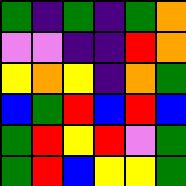[["green", "indigo", "green", "indigo", "green", "orange"], ["violet", "violet", "indigo", "indigo", "red", "orange"], ["yellow", "orange", "yellow", "indigo", "orange", "green"], ["blue", "green", "red", "blue", "red", "blue"], ["green", "red", "yellow", "red", "violet", "green"], ["green", "red", "blue", "yellow", "yellow", "green"]]